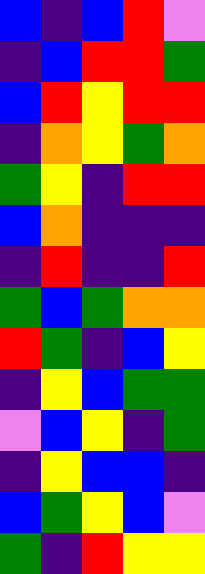[["blue", "indigo", "blue", "red", "violet"], ["indigo", "blue", "red", "red", "green"], ["blue", "red", "yellow", "red", "red"], ["indigo", "orange", "yellow", "green", "orange"], ["green", "yellow", "indigo", "red", "red"], ["blue", "orange", "indigo", "indigo", "indigo"], ["indigo", "red", "indigo", "indigo", "red"], ["green", "blue", "green", "orange", "orange"], ["red", "green", "indigo", "blue", "yellow"], ["indigo", "yellow", "blue", "green", "green"], ["violet", "blue", "yellow", "indigo", "green"], ["indigo", "yellow", "blue", "blue", "indigo"], ["blue", "green", "yellow", "blue", "violet"], ["green", "indigo", "red", "yellow", "yellow"]]